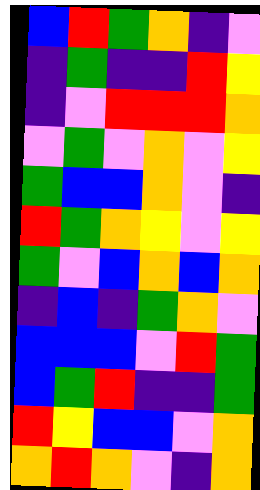[["blue", "red", "green", "orange", "indigo", "violet"], ["indigo", "green", "indigo", "indigo", "red", "yellow"], ["indigo", "violet", "red", "red", "red", "orange"], ["violet", "green", "violet", "orange", "violet", "yellow"], ["green", "blue", "blue", "orange", "violet", "indigo"], ["red", "green", "orange", "yellow", "violet", "yellow"], ["green", "violet", "blue", "orange", "blue", "orange"], ["indigo", "blue", "indigo", "green", "orange", "violet"], ["blue", "blue", "blue", "violet", "red", "green"], ["blue", "green", "red", "indigo", "indigo", "green"], ["red", "yellow", "blue", "blue", "violet", "orange"], ["orange", "red", "orange", "violet", "indigo", "orange"]]